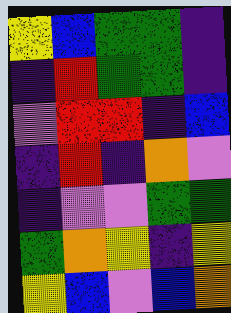[["yellow", "blue", "green", "green", "indigo"], ["indigo", "red", "green", "green", "indigo"], ["violet", "red", "red", "indigo", "blue"], ["indigo", "red", "indigo", "orange", "violet"], ["indigo", "violet", "violet", "green", "green"], ["green", "orange", "yellow", "indigo", "yellow"], ["yellow", "blue", "violet", "blue", "orange"]]